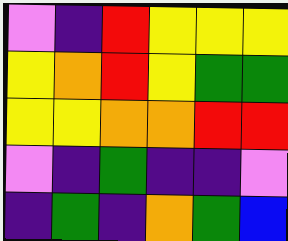[["violet", "indigo", "red", "yellow", "yellow", "yellow"], ["yellow", "orange", "red", "yellow", "green", "green"], ["yellow", "yellow", "orange", "orange", "red", "red"], ["violet", "indigo", "green", "indigo", "indigo", "violet"], ["indigo", "green", "indigo", "orange", "green", "blue"]]